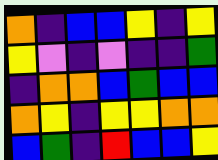[["orange", "indigo", "blue", "blue", "yellow", "indigo", "yellow"], ["yellow", "violet", "indigo", "violet", "indigo", "indigo", "green"], ["indigo", "orange", "orange", "blue", "green", "blue", "blue"], ["orange", "yellow", "indigo", "yellow", "yellow", "orange", "orange"], ["blue", "green", "indigo", "red", "blue", "blue", "yellow"]]